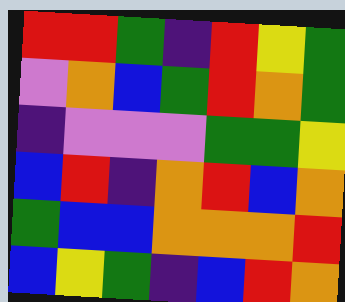[["red", "red", "green", "indigo", "red", "yellow", "green"], ["violet", "orange", "blue", "green", "red", "orange", "green"], ["indigo", "violet", "violet", "violet", "green", "green", "yellow"], ["blue", "red", "indigo", "orange", "red", "blue", "orange"], ["green", "blue", "blue", "orange", "orange", "orange", "red"], ["blue", "yellow", "green", "indigo", "blue", "red", "orange"]]